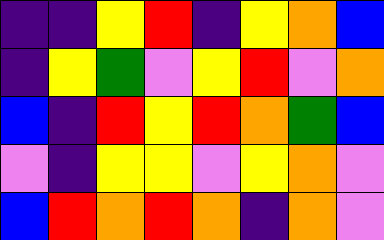[["indigo", "indigo", "yellow", "red", "indigo", "yellow", "orange", "blue"], ["indigo", "yellow", "green", "violet", "yellow", "red", "violet", "orange"], ["blue", "indigo", "red", "yellow", "red", "orange", "green", "blue"], ["violet", "indigo", "yellow", "yellow", "violet", "yellow", "orange", "violet"], ["blue", "red", "orange", "red", "orange", "indigo", "orange", "violet"]]